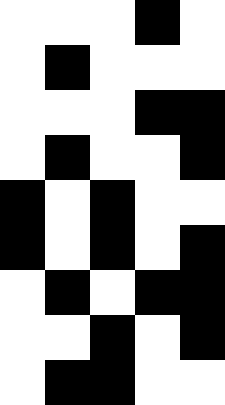[["white", "white", "white", "black", "white"], ["white", "black", "white", "white", "white"], ["white", "white", "white", "black", "black"], ["white", "black", "white", "white", "black"], ["black", "white", "black", "white", "white"], ["black", "white", "black", "white", "black"], ["white", "black", "white", "black", "black"], ["white", "white", "black", "white", "black"], ["white", "black", "black", "white", "white"]]